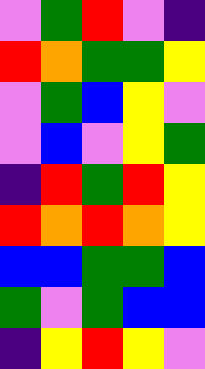[["violet", "green", "red", "violet", "indigo"], ["red", "orange", "green", "green", "yellow"], ["violet", "green", "blue", "yellow", "violet"], ["violet", "blue", "violet", "yellow", "green"], ["indigo", "red", "green", "red", "yellow"], ["red", "orange", "red", "orange", "yellow"], ["blue", "blue", "green", "green", "blue"], ["green", "violet", "green", "blue", "blue"], ["indigo", "yellow", "red", "yellow", "violet"]]